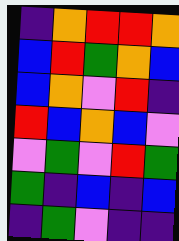[["indigo", "orange", "red", "red", "orange"], ["blue", "red", "green", "orange", "blue"], ["blue", "orange", "violet", "red", "indigo"], ["red", "blue", "orange", "blue", "violet"], ["violet", "green", "violet", "red", "green"], ["green", "indigo", "blue", "indigo", "blue"], ["indigo", "green", "violet", "indigo", "indigo"]]